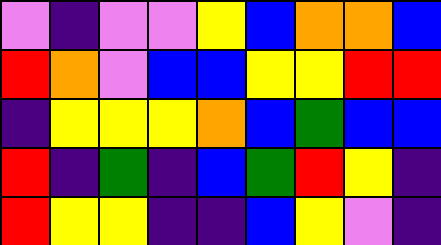[["violet", "indigo", "violet", "violet", "yellow", "blue", "orange", "orange", "blue"], ["red", "orange", "violet", "blue", "blue", "yellow", "yellow", "red", "red"], ["indigo", "yellow", "yellow", "yellow", "orange", "blue", "green", "blue", "blue"], ["red", "indigo", "green", "indigo", "blue", "green", "red", "yellow", "indigo"], ["red", "yellow", "yellow", "indigo", "indigo", "blue", "yellow", "violet", "indigo"]]